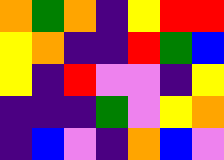[["orange", "green", "orange", "indigo", "yellow", "red", "red"], ["yellow", "orange", "indigo", "indigo", "red", "green", "blue"], ["yellow", "indigo", "red", "violet", "violet", "indigo", "yellow"], ["indigo", "indigo", "indigo", "green", "violet", "yellow", "orange"], ["indigo", "blue", "violet", "indigo", "orange", "blue", "violet"]]